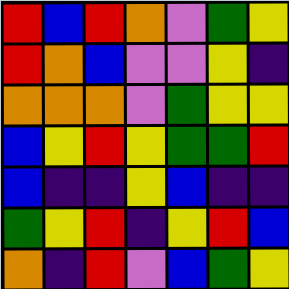[["red", "blue", "red", "orange", "violet", "green", "yellow"], ["red", "orange", "blue", "violet", "violet", "yellow", "indigo"], ["orange", "orange", "orange", "violet", "green", "yellow", "yellow"], ["blue", "yellow", "red", "yellow", "green", "green", "red"], ["blue", "indigo", "indigo", "yellow", "blue", "indigo", "indigo"], ["green", "yellow", "red", "indigo", "yellow", "red", "blue"], ["orange", "indigo", "red", "violet", "blue", "green", "yellow"]]